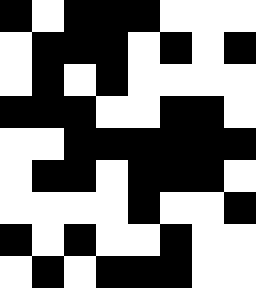[["black", "white", "black", "black", "black", "white", "white", "white"], ["white", "black", "black", "black", "white", "black", "white", "black"], ["white", "black", "white", "black", "white", "white", "white", "white"], ["black", "black", "black", "white", "white", "black", "black", "white"], ["white", "white", "black", "black", "black", "black", "black", "black"], ["white", "black", "black", "white", "black", "black", "black", "white"], ["white", "white", "white", "white", "black", "white", "white", "black"], ["black", "white", "black", "white", "white", "black", "white", "white"], ["white", "black", "white", "black", "black", "black", "white", "white"]]